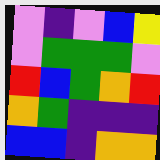[["violet", "indigo", "violet", "blue", "yellow"], ["violet", "green", "green", "green", "violet"], ["red", "blue", "green", "orange", "red"], ["orange", "green", "indigo", "indigo", "indigo"], ["blue", "blue", "indigo", "orange", "orange"]]